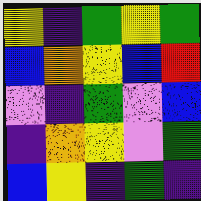[["yellow", "indigo", "green", "yellow", "green"], ["blue", "orange", "yellow", "blue", "red"], ["violet", "indigo", "green", "violet", "blue"], ["indigo", "orange", "yellow", "violet", "green"], ["blue", "yellow", "indigo", "green", "indigo"]]